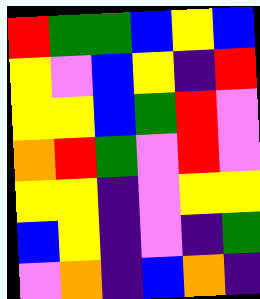[["red", "green", "green", "blue", "yellow", "blue"], ["yellow", "violet", "blue", "yellow", "indigo", "red"], ["yellow", "yellow", "blue", "green", "red", "violet"], ["orange", "red", "green", "violet", "red", "violet"], ["yellow", "yellow", "indigo", "violet", "yellow", "yellow"], ["blue", "yellow", "indigo", "violet", "indigo", "green"], ["violet", "orange", "indigo", "blue", "orange", "indigo"]]